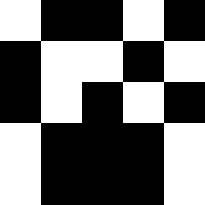[["white", "black", "black", "white", "black"], ["black", "white", "white", "black", "white"], ["black", "white", "black", "white", "black"], ["white", "black", "black", "black", "white"], ["white", "black", "black", "black", "white"]]